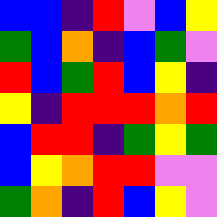[["blue", "blue", "indigo", "red", "violet", "blue", "yellow"], ["green", "blue", "orange", "indigo", "blue", "green", "violet"], ["red", "blue", "green", "red", "blue", "yellow", "indigo"], ["yellow", "indigo", "red", "red", "red", "orange", "red"], ["blue", "red", "red", "indigo", "green", "yellow", "green"], ["blue", "yellow", "orange", "red", "red", "violet", "violet"], ["green", "orange", "indigo", "red", "blue", "yellow", "violet"]]